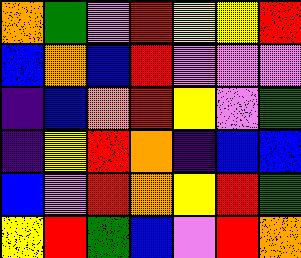[["orange", "green", "violet", "red", "yellow", "yellow", "red"], ["blue", "orange", "blue", "red", "violet", "violet", "violet"], ["indigo", "blue", "orange", "red", "yellow", "violet", "green"], ["indigo", "yellow", "red", "orange", "indigo", "blue", "blue"], ["blue", "violet", "red", "orange", "yellow", "red", "green"], ["yellow", "red", "green", "blue", "violet", "red", "orange"]]